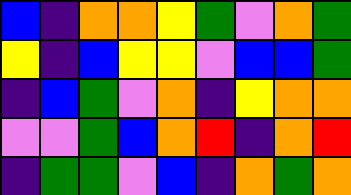[["blue", "indigo", "orange", "orange", "yellow", "green", "violet", "orange", "green"], ["yellow", "indigo", "blue", "yellow", "yellow", "violet", "blue", "blue", "green"], ["indigo", "blue", "green", "violet", "orange", "indigo", "yellow", "orange", "orange"], ["violet", "violet", "green", "blue", "orange", "red", "indigo", "orange", "red"], ["indigo", "green", "green", "violet", "blue", "indigo", "orange", "green", "orange"]]